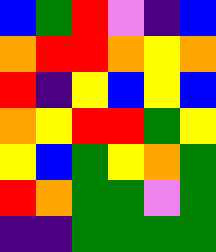[["blue", "green", "red", "violet", "indigo", "blue"], ["orange", "red", "red", "orange", "yellow", "orange"], ["red", "indigo", "yellow", "blue", "yellow", "blue"], ["orange", "yellow", "red", "red", "green", "yellow"], ["yellow", "blue", "green", "yellow", "orange", "green"], ["red", "orange", "green", "green", "violet", "green"], ["indigo", "indigo", "green", "green", "green", "green"]]